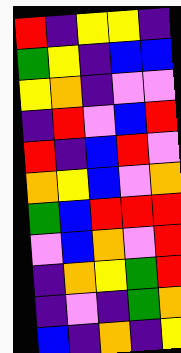[["red", "indigo", "yellow", "yellow", "indigo"], ["green", "yellow", "indigo", "blue", "blue"], ["yellow", "orange", "indigo", "violet", "violet"], ["indigo", "red", "violet", "blue", "red"], ["red", "indigo", "blue", "red", "violet"], ["orange", "yellow", "blue", "violet", "orange"], ["green", "blue", "red", "red", "red"], ["violet", "blue", "orange", "violet", "red"], ["indigo", "orange", "yellow", "green", "red"], ["indigo", "violet", "indigo", "green", "orange"], ["blue", "indigo", "orange", "indigo", "yellow"]]